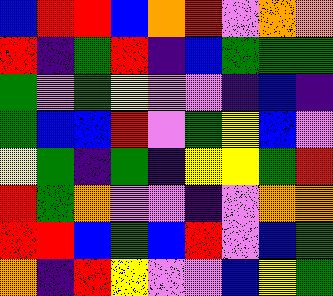[["blue", "red", "red", "blue", "orange", "red", "violet", "orange", "orange"], ["red", "indigo", "green", "red", "indigo", "blue", "green", "green", "green"], ["green", "violet", "green", "yellow", "violet", "violet", "indigo", "blue", "indigo"], ["green", "blue", "blue", "red", "violet", "green", "yellow", "blue", "violet"], ["yellow", "green", "indigo", "green", "indigo", "yellow", "yellow", "green", "red"], ["red", "green", "orange", "violet", "violet", "indigo", "violet", "orange", "orange"], ["red", "red", "blue", "green", "blue", "red", "violet", "blue", "green"], ["orange", "indigo", "red", "yellow", "violet", "violet", "blue", "yellow", "green"]]